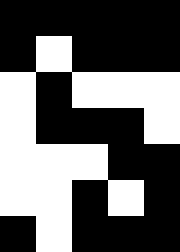[["black", "black", "black", "black", "black"], ["black", "white", "black", "black", "black"], ["white", "black", "white", "white", "white"], ["white", "black", "black", "black", "white"], ["white", "white", "white", "black", "black"], ["white", "white", "black", "white", "black"], ["black", "white", "black", "black", "black"]]